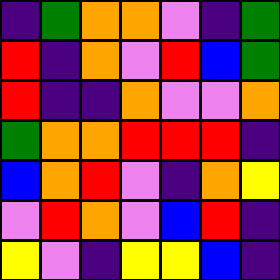[["indigo", "green", "orange", "orange", "violet", "indigo", "green"], ["red", "indigo", "orange", "violet", "red", "blue", "green"], ["red", "indigo", "indigo", "orange", "violet", "violet", "orange"], ["green", "orange", "orange", "red", "red", "red", "indigo"], ["blue", "orange", "red", "violet", "indigo", "orange", "yellow"], ["violet", "red", "orange", "violet", "blue", "red", "indigo"], ["yellow", "violet", "indigo", "yellow", "yellow", "blue", "indigo"]]